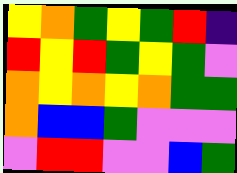[["yellow", "orange", "green", "yellow", "green", "red", "indigo"], ["red", "yellow", "red", "green", "yellow", "green", "violet"], ["orange", "yellow", "orange", "yellow", "orange", "green", "green"], ["orange", "blue", "blue", "green", "violet", "violet", "violet"], ["violet", "red", "red", "violet", "violet", "blue", "green"]]